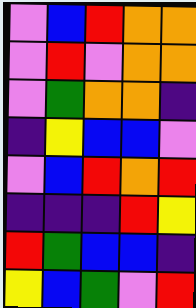[["violet", "blue", "red", "orange", "orange"], ["violet", "red", "violet", "orange", "orange"], ["violet", "green", "orange", "orange", "indigo"], ["indigo", "yellow", "blue", "blue", "violet"], ["violet", "blue", "red", "orange", "red"], ["indigo", "indigo", "indigo", "red", "yellow"], ["red", "green", "blue", "blue", "indigo"], ["yellow", "blue", "green", "violet", "red"]]